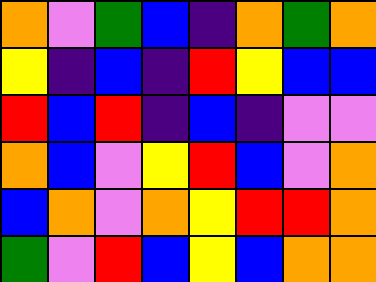[["orange", "violet", "green", "blue", "indigo", "orange", "green", "orange"], ["yellow", "indigo", "blue", "indigo", "red", "yellow", "blue", "blue"], ["red", "blue", "red", "indigo", "blue", "indigo", "violet", "violet"], ["orange", "blue", "violet", "yellow", "red", "blue", "violet", "orange"], ["blue", "orange", "violet", "orange", "yellow", "red", "red", "orange"], ["green", "violet", "red", "blue", "yellow", "blue", "orange", "orange"]]